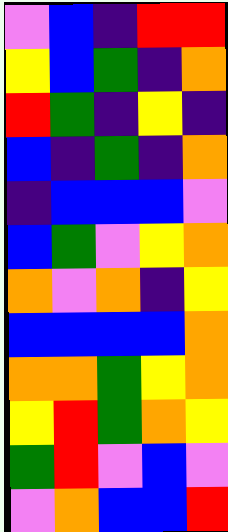[["violet", "blue", "indigo", "red", "red"], ["yellow", "blue", "green", "indigo", "orange"], ["red", "green", "indigo", "yellow", "indigo"], ["blue", "indigo", "green", "indigo", "orange"], ["indigo", "blue", "blue", "blue", "violet"], ["blue", "green", "violet", "yellow", "orange"], ["orange", "violet", "orange", "indigo", "yellow"], ["blue", "blue", "blue", "blue", "orange"], ["orange", "orange", "green", "yellow", "orange"], ["yellow", "red", "green", "orange", "yellow"], ["green", "red", "violet", "blue", "violet"], ["violet", "orange", "blue", "blue", "red"]]